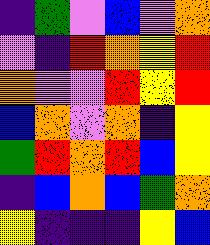[["indigo", "green", "violet", "blue", "violet", "orange"], ["violet", "indigo", "red", "orange", "yellow", "red"], ["orange", "violet", "violet", "red", "yellow", "red"], ["blue", "orange", "violet", "orange", "indigo", "yellow"], ["green", "red", "orange", "red", "blue", "yellow"], ["indigo", "blue", "orange", "blue", "green", "orange"], ["yellow", "indigo", "indigo", "indigo", "yellow", "blue"]]